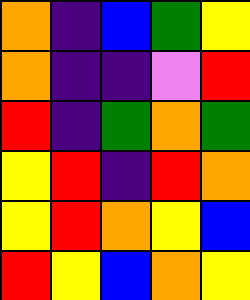[["orange", "indigo", "blue", "green", "yellow"], ["orange", "indigo", "indigo", "violet", "red"], ["red", "indigo", "green", "orange", "green"], ["yellow", "red", "indigo", "red", "orange"], ["yellow", "red", "orange", "yellow", "blue"], ["red", "yellow", "blue", "orange", "yellow"]]